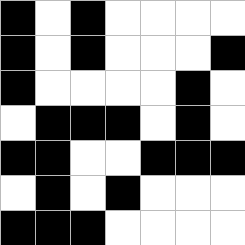[["black", "white", "black", "white", "white", "white", "white"], ["black", "white", "black", "white", "white", "white", "black"], ["black", "white", "white", "white", "white", "black", "white"], ["white", "black", "black", "black", "white", "black", "white"], ["black", "black", "white", "white", "black", "black", "black"], ["white", "black", "white", "black", "white", "white", "white"], ["black", "black", "black", "white", "white", "white", "white"]]